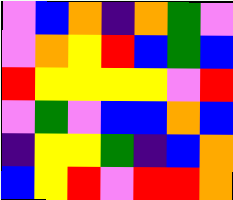[["violet", "blue", "orange", "indigo", "orange", "green", "violet"], ["violet", "orange", "yellow", "red", "blue", "green", "blue"], ["red", "yellow", "yellow", "yellow", "yellow", "violet", "red"], ["violet", "green", "violet", "blue", "blue", "orange", "blue"], ["indigo", "yellow", "yellow", "green", "indigo", "blue", "orange"], ["blue", "yellow", "red", "violet", "red", "red", "orange"]]